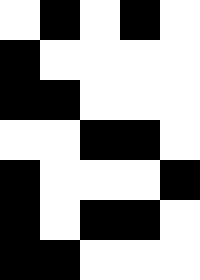[["white", "black", "white", "black", "white"], ["black", "white", "white", "white", "white"], ["black", "black", "white", "white", "white"], ["white", "white", "black", "black", "white"], ["black", "white", "white", "white", "black"], ["black", "white", "black", "black", "white"], ["black", "black", "white", "white", "white"]]